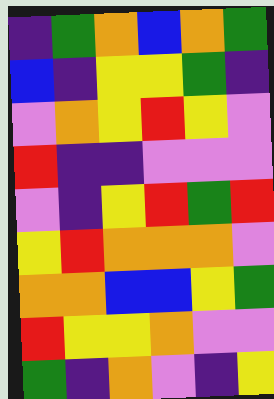[["indigo", "green", "orange", "blue", "orange", "green"], ["blue", "indigo", "yellow", "yellow", "green", "indigo"], ["violet", "orange", "yellow", "red", "yellow", "violet"], ["red", "indigo", "indigo", "violet", "violet", "violet"], ["violet", "indigo", "yellow", "red", "green", "red"], ["yellow", "red", "orange", "orange", "orange", "violet"], ["orange", "orange", "blue", "blue", "yellow", "green"], ["red", "yellow", "yellow", "orange", "violet", "violet"], ["green", "indigo", "orange", "violet", "indigo", "yellow"]]